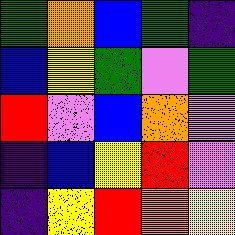[["green", "orange", "blue", "green", "indigo"], ["blue", "yellow", "green", "violet", "green"], ["red", "violet", "blue", "orange", "violet"], ["indigo", "blue", "yellow", "red", "violet"], ["indigo", "yellow", "red", "orange", "yellow"]]